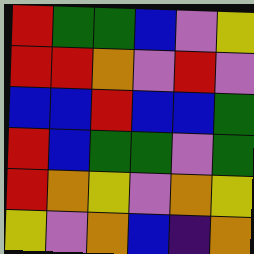[["red", "green", "green", "blue", "violet", "yellow"], ["red", "red", "orange", "violet", "red", "violet"], ["blue", "blue", "red", "blue", "blue", "green"], ["red", "blue", "green", "green", "violet", "green"], ["red", "orange", "yellow", "violet", "orange", "yellow"], ["yellow", "violet", "orange", "blue", "indigo", "orange"]]